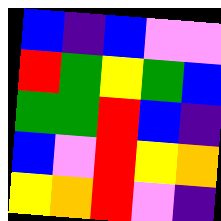[["blue", "indigo", "blue", "violet", "violet"], ["red", "green", "yellow", "green", "blue"], ["green", "green", "red", "blue", "indigo"], ["blue", "violet", "red", "yellow", "orange"], ["yellow", "orange", "red", "violet", "indigo"]]